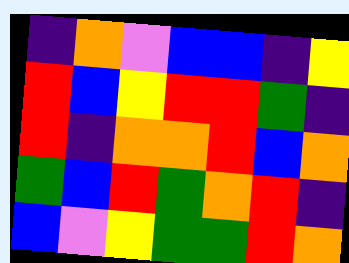[["indigo", "orange", "violet", "blue", "blue", "indigo", "yellow"], ["red", "blue", "yellow", "red", "red", "green", "indigo"], ["red", "indigo", "orange", "orange", "red", "blue", "orange"], ["green", "blue", "red", "green", "orange", "red", "indigo"], ["blue", "violet", "yellow", "green", "green", "red", "orange"]]